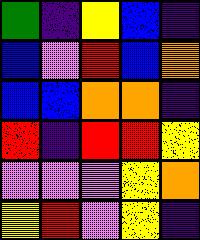[["green", "indigo", "yellow", "blue", "indigo"], ["blue", "violet", "red", "blue", "orange"], ["blue", "blue", "orange", "orange", "indigo"], ["red", "indigo", "red", "red", "yellow"], ["violet", "violet", "violet", "yellow", "orange"], ["yellow", "red", "violet", "yellow", "indigo"]]